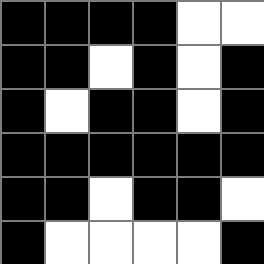[["black", "black", "black", "black", "white", "white"], ["black", "black", "white", "black", "white", "black"], ["black", "white", "black", "black", "white", "black"], ["black", "black", "black", "black", "black", "black"], ["black", "black", "white", "black", "black", "white"], ["black", "white", "white", "white", "white", "black"]]